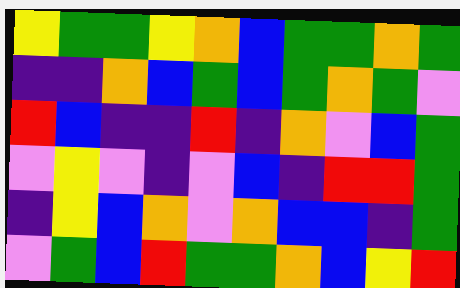[["yellow", "green", "green", "yellow", "orange", "blue", "green", "green", "orange", "green"], ["indigo", "indigo", "orange", "blue", "green", "blue", "green", "orange", "green", "violet"], ["red", "blue", "indigo", "indigo", "red", "indigo", "orange", "violet", "blue", "green"], ["violet", "yellow", "violet", "indigo", "violet", "blue", "indigo", "red", "red", "green"], ["indigo", "yellow", "blue", "orange", "violet", "orange", "blue", "blue", "indigo", "green"], ["violet", "green", "blue", "red", "green", "green", "orange", "blue", "yellow", "red"]]